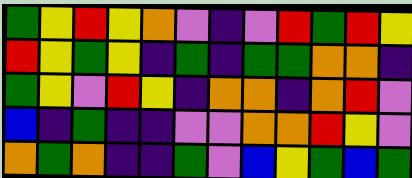[["green", "yellow", "red", "yellow", "orange", "violet", "indigo", "violet", "red", "green", "red", "yellow"], ["red", "yellow", "green", "yellow", "indigo", "green", "indigo", "green", "green", "orange", "orange", "indigo"], ["green", "yellow", "violet", "red", "yellow", "indigo", "orange", "orange", "indigo", "orange", "red", "violet"], ["blue", "indigo", "green", "indigo", "indigo", "violet", "violet", "orange", "orange", "red", "yellow", "violet"], ["orange", "green", "orange", "indigo", "indigo", "green", "violet", "blue", "yellow", "green", "blue", "green"]]